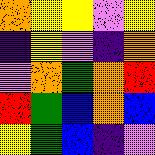[["orange", "yellow", "yellow", "violet", "yellow"], ["indigo", "yellow", "violet", "indigo", "orange"], ["violet", "orange", "green", "orange", "red"], ["red", "green", "blue", "orange", "blue"], ["yellow", "green", "blue", "indigo", "violet"]]